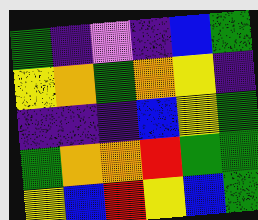[["green", "indigo", "violet", "indigo", "blue", "green"], ["yellow", "orange", "green", "orange", "yellow", "indigo"], ["indigo", "indigo", "indigo", "blue", "yellow", "green"], ["green", "orange", "orange", "red", "green", "green"], ["yellow", "blue", "red", "yellow", "blue", "green"]]